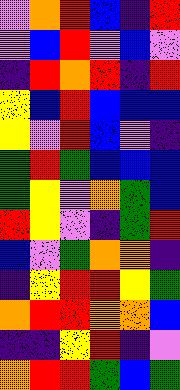[["violet", "orange", "red", "blue", "indigo", "red"], ["violet", "blue", "red", "violet", "blue", "violet"], ["indigo", "red", "orange", "red", "indigo", "red"], ["yellow", "blue", "red", "blue", "blue", "blue"], ["yellow", "violet", "red", "blue", "violet", "indigo"], ["green", "red", "green", "blue", "blue", "blue"], ["green", "yellow", "violet", "orange", "green", "blue"], ["red", "yellow", "violet", "indigo", "green", "red"], ["blue", "violet", "green", "orange", "orange", "indigo"], ["indigo", "yellow", "red", "red", "yellow", "green"], ["orange", "red", "red", "orange", "orange", "blue"], ["indigo", "indigo", "yellow", "red", "indigo", "violet"], ["orange", "red", "red", "green", "blue", "green"]]